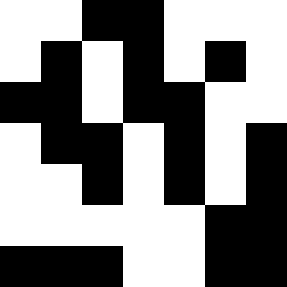[["white", "white", "black", "black", "white", "white", "white"], ["white", "black", "white", "black", "white", "black", "white"], ["black", "black", "white", "black", "black", "white", "white"], ["white", "black", "black", "white", "black", "white", "black"], ["white", "white", "black", "white", "black", "white", "black"], ["white", "white", "white", "white", "white", "black", "black"], ["black", "black", "black", "white", "white", "black", "black"]]